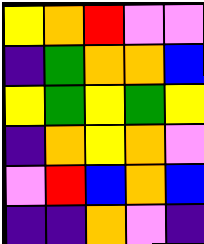[["yellow", "orange", "red", "violet", "violet"], ["indigo", "green", "orange", "orange", "blue"], ["yellow", "green", "yellow", "green", "yellow"], ["indigo", "orange", "yellow", "orange", "violet"], ["violet", "red", "blue", "orange", "blue"], ["indigo", "indigo", "orange", "violet", "indigo"]]